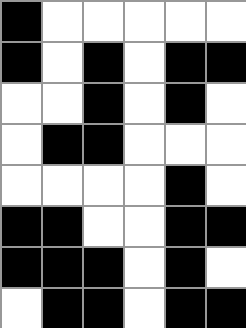[["black", "white", "white", "white", "white", "white"], ["black", "white", "black", "white", "black", "black"], ["white", "white", "black", "white", "black", "white"], ["white", "black", "black", "white", "white", "white"], ["white", "white", "white", "white", "black", "white"], ["black", "black", "white", "white", "black", "black"], ["black", "black", "black", "white", "black", "white"], ["white", "black", "black", "white", "black", "black"]]